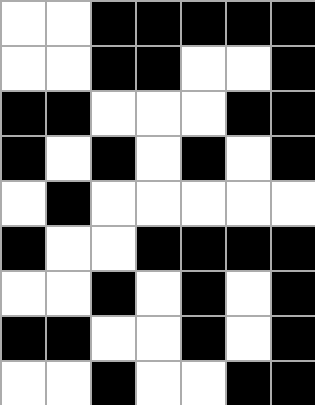[["white", "white", "black", "black", "black", "black", "black"], ["white", "white", "black", "black", "white", "white", "black"], ["black", "black", "white", "white", "white", "black", "black"], ["black", "white", "black", "white", "black", "white", "black"], ["white", "black", "white", "white", "white", "white", "white"], ["black", "white", "white", "black", "black", "black", "black"], ["white", "white", "black", "white", "black", "white", "black"], ["black", "black", "white", "white", "black", "white", "black"], ["white", "white", "black", "white", "white", "black", "black"]]